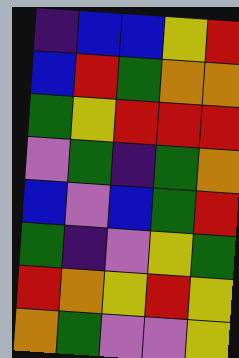[["indigo", "blue", "blue", "yellow", "red"], ["blue", "red", "green", "orange", "orange"], ["green", "yellow", "red", "red", "red"], ["violet", "green", "indigo", "green", "orange"], ["blue", "violet", "blue", "green", "red"], ["green", "indigo", "violet", "yellow", "green"], ["red", "orange", "yellow", "red", "yellow"], ["orange", "green", "violet", "violet", "yellow"]]